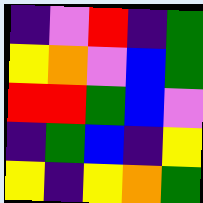[["indigo", "violet", "red", "indigo", "green"], ["yellow", "orange", "violet", "blue", "green"], ["red", "red", "green", "blue", "violet"], ["indigo", "green", "blue", "indigo", "yellow"], ["yellow", "indigo", "yellow", "orange", "green"]]